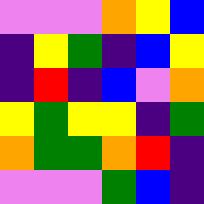[["violet", "violet", "violet", "orange", "yellow", "blue"], ["indigo", "yellow", "green", "indigo", "blue", "yellow"], ["indigo", "red", "indigo", "blue", "violet", "orange"], ["yellow", "green", "yellow", "yellow", "indigo", "green"], ["orange", "green", "green", "orange", "red", "indigo"], ["violet", "violet", "violet", "green", "blue", "indigo"]]